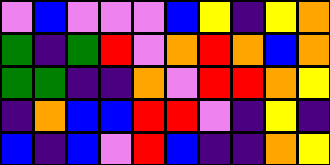[["violet", "blue", "violet", "violet", "violet", "blue", "yellow", "indigo", "yellow", "orange"], ["green", "indigo", "green", "red", "violet", "orange", "red", "orange", "blue", "orange"], ["green", "green", "indigo", "indigo", "orange", "violet", "red", "red", "orange", "yellow"], ["indigo", "orange", "blue", "blue", "red", "red", "violet", "indigo", "yellow", "indigo"], ["blue", "indigo", "blue", "violet", "red", "blue", "indigo", "indigo", "orange", "yellow"]]